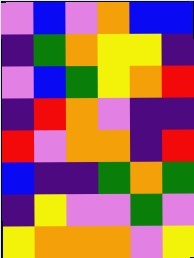[["violet", "blue", "violet", "orange", "blue", "blue"], ["indigo", "green", "orange", "yellow", "yellow", "indigo"], ["violet", "blue", "green", "yellow", "orange", "red"], ["indigo", "red", "orange", "violet", "indigo", "indigo"], ["red", "violet", "orange", "orange", "indigo", "red"], ["blue", "indigo", "indigo", "green", "orange", "green"], ["indigo", "yellow", "violet", "violet", "green", "violet"], ["yellow", "orange", "orange", "orange", "violet", "yellow"]]